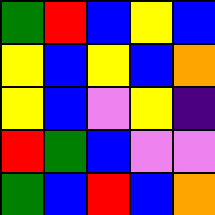[["green", "red", "blue", "yellow", "blue"], ["yellow", "blue", "yellow", "blue", "orange"], ["yellow", "blue", "violet", "yellow", "indigo"], ["red", "green", "blue", "violet", "violet"], ["green", "blue", "red", "blue", "orange"]]